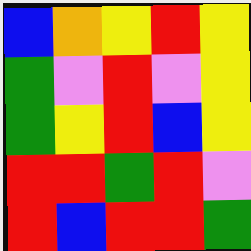[["blue", "orange", "yellow", "red", "yellow"], ["green", "violet", "red", "violet", "yellow"], ["green", "yellow", "red", "blue", "yellow"], ["red", "red", "green", "red", "violet"], ["red", "blue", "red", "red", "green"]]